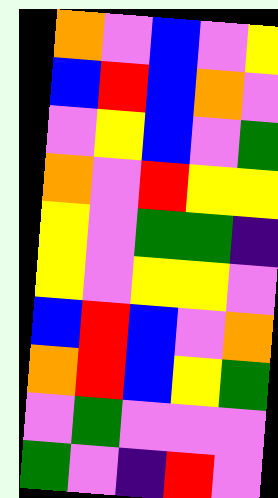[["orange", "violet", "blue", "violet", "yellow"], ["blue", "red", "blue", "orange", "violet"], ["violet", "yellow", "blue", "violet", "green"], ["orange", "violet", "red", "yellow", "yellow"], ["yellow", "violet", "green", "green", "indigo"], ["yellow", "violet", "yellow", "yellow", "violet"], ["blue", "red", "blue", "violet", "orange"], ["orange", "red", "blue", "yellow", "green"], ["violet", "green", "violet", "violet", "violet"], ["green", "violet", "indigo", "red", "violet"]]